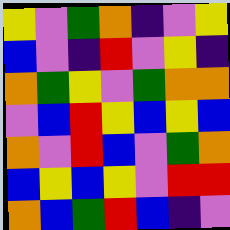[["yellow", "violet", "green", "orange", "indigo", "violet", "yellow"], ["blue", "violet", "indigo", "red", "violet", "yellow", "indigo"], ["orange", "green", "yellow", "violet", "green", "orange", "orange"], ["violet", "blue", "red", "yellow", "blue", "yellow", "blue"], ["orange", "violet", "red", "blue", "violet", "green", "orange"], ["blue", "yellow", "blue", "yellow", "violet", "red", "red"], ["orange", "blue", "green", "red", "blue", "indigo", "violet"]]